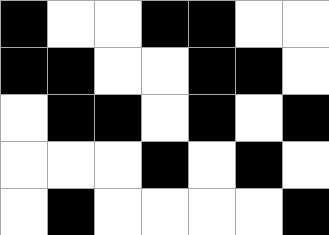[["black", "white", "white", "black", "black", "white", "white"], ["black", "black", "white", "white", "black", "black", "white"], ["white", "black", "black", "white", "black", "white", "black"], ["white", "white", "white", "black", "white", "black", "white"], ["white", "black", "white", "white", "white", "white", "black"]]